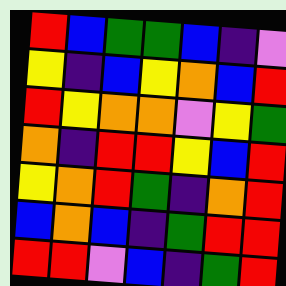[["red", "blue", "green", "green", "blue", "indigo", "violet"], ["yellow", "indigo", "blue", "yellow", "orange", "blue", "red"], ["red", "yellow", "orange", "orange", "violet", "yellow", "green"], ["orange", "indigo", "red", "red", "yellow", "blue", "red"], ["yellow", "orange", "red", "green", "indigo", "orange", "red"], ["blue", "orange", "blue", "indigo", "green", "red", "red"], ["red", "red", "violet", "blue", "indigo", "green", "red"]]